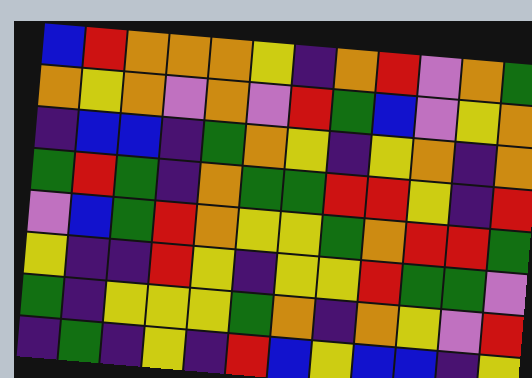[["blue", "red", "orange", "orange", "orange", "yellow", "indigo", "orange", "red", "violet", "orange", "green"], ["orange", "yellow", "orange", "violet", "orange", "violet", "red", "green", "blue", "violet", "yellow", "orange"], ["indigo", "blue", "blue", "indigo", "green", "orange", "yellow", "indigo", "yellow", "orange", "indigo", "orange"], ["green", "red", "green", "indigo", "orange", "green", "green", "red", "red", "yellow", "indigo", "red"], ["violet", "blue", "green", "red", "orange", "yellow", "yellow", "green", "orange", "red", "red", "green"], ["yellow", "indigo", "indigo", "red", "yellow", "indigo", "yellow", "yellow", "red", "green", "green", "violet"], ["green", "indigo", "yellow", "yellow", "yellow", "green", "orange", "indigo", "orange", "yellow", "violet", "red"], ["indigo", "green", "indigo", "yellow", "indigo", "red", "blue", "yellow", "blue", "blue", "indigo", "yellow"]]